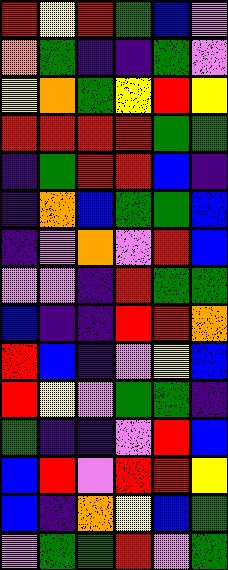[["red", "yellow", "red", "green", "blue", "violet"], ["orange", "green", "indigo", "indigo", "green", "violet"], ["yellow", "orange", "green", "yellow", "red", "yellow"], ["red", "red", "red", "red", "green", "green"], ["indigo", "green", "red", "red", "blue", "indigo"], ["indigo", "orange", "blue", "green", "green", "blue"], ["indigo", "violet", "orange", "violet", "red", "blue"], ["violet", "violet", "indigo", "red", "green", "green"], ["blue", "indigo", "indigo", "red", "red", "orange"], ["red", "blue", "indigo", "violet", "yellow", "blue"], ["red", "yellow", "violet", "green", "green", "indigo"], ["green", "indigo", "indigo", "violet", "red", "blue"], ["blue", "red", "violet", "red", "red", "yellow"], ["blue", "indigo", "orange", "yellow", "blue", "green"], ["violet", "green", "green", "red", "violet", "green"]]